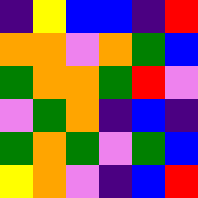[["indigo", "yellow", "blue", "blue", "indigo", "red"], ["orange", "orange", "violet", "orange", "green", "blue"], ["green", "orange", "orange", "green", "red", "violet"], ["violet", "green", "orange", "indigo", "blue", "indigo"], ["green", "orange", "green", "violet", "green", "blue"], ["yellow", "orange", "violet", "indigo", "blue", "red"]]